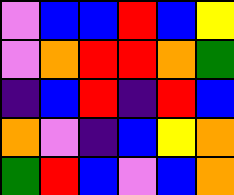[["violet", "blue", "blue", "red", "blue", "yellow"], ["violet", "orange", "red", "red", "orange", "green"], ["indigo", "blue", "red", "indigo", "red", "blue"], ["orange", "violet", "indigo", "blue", "yellow", "orange"], ["green", "red", "blue", "violet", "blue", "orange"]]